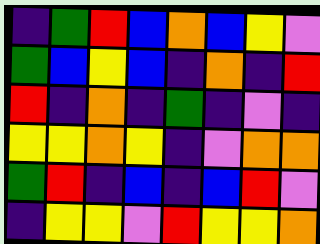[["indigo", "green", "red", "blue", "orange", "blue", "yellow", "violet"], ["green", "blue", "yellow", "blue", "indigo", "orange", "indigo", "red"], ["red", "indigo", "orange", "indigo", "green", "indigo", "violet", "indigo"], ["yellow", "yellow", "orange", "yellow", "indigo", "violet", "orange", "orange"], ["green", "red", "indigo", "blue", "indigo", "blue", "red", "violet"], ["indigo", "yellow", "yellow", "violet", "red", "yellow", "yellow", "orange"]]